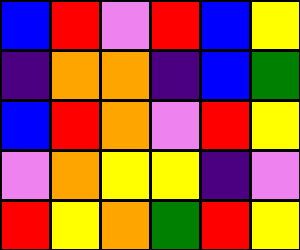[["blue", "red", "violet", "red", "blue", "yellow"], ["indigo", "orange", "orange", "indigo", "blue", "green"], ["blue", "red", "orange", "violet", "red", "yellow"], ["violet", "orange", "yellow", "yellow", "indigo", "violet"], ["red", "yellow", "orange", "green", "red", "yellow"]]